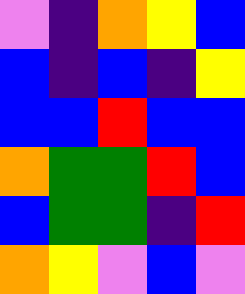[["violet", "indigo", "orange", "yellow", "blue"], ["blue", "indigo", "blue", "indigo", "yellow"], ["blue", "blue", "red", "blue", "blue"], ["orange", "green", "green", "red", "blue"], ["blue", "green", "green", "indigo", "red"], ["orange", "yellow", "violet", "blue", "violet"]]